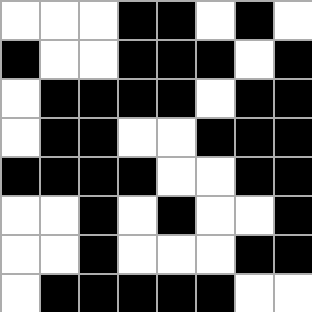[["white", "white", "white", "black", "black", "white", "black", "white"], ["black", "white", "white", "black", "black", "black", "white", "black"], ["white", "black", "black", "black", "black", "white", "black", "black"], ["white", "black", "black", "white", "white", "black", "black", "black"], ["black", "black", "black", "black", "white", "white", "black", "black"], ["white", "white", "black", "white", "black", "white", "white", "black"], ["white", "white", "black", "white", "white", "white", "black", "black"], ["white", "black", "black", "black", "black", "black", "white", "white"]]